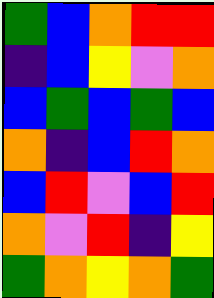[["green", "blue", "orange", "red", "red"], ["indigo", "blue", "yellow", "violet", "orange"], ["blue", "green", "blue", "green", "blue"], ["orange", "indigo", "blue", "red", "orange"], ["blue", "red", "violet", "blue", "red"], ["orange", "violet", "red", "indigo", "yellow"], ["green", "orange", "yellow", "orange", "green"]]